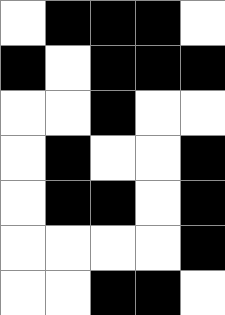[["white", "black", "black", "black", "white"], ["black", "white", "black", "black", "black"], ["white", "white", "black", "white", "white"], ["white", "black", "white", "white", "black"], ["white", "black", "black", "white", "black"], ["white", "white", "white", "white", "black"], ["white", "white", "black", "black", "white"]]